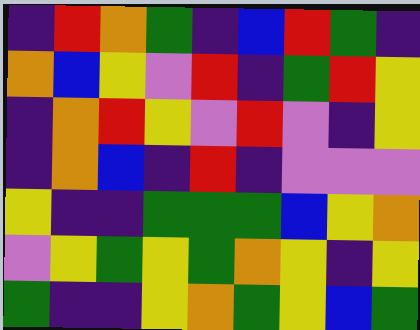[["indigo", "red", "orange", "green", "indigo", "blue", "red", "green", "indigo"], ["orange", "blue", "yellow", "violet", "red", "indigo", "green", "red", "yellow"], ["indigo", "orange", "red", "yellow", "violet", "red", "violet", "indigo", "yellow"], ["indigo", "orange", "blue", "indigo", "red", "indigo", "violet", "violet", "violet"], ["yellow", "indigo", "indigo", "green", "green", "green", "blue", "yellow", "orange"], ["violet", "yellow", "green", "yellow", "green", "orange", "yellow", "indigo", "yellow"], ["green", "indigo", "indigo", "yellow", "orange", "green", "yellow", "blue", "green"]]